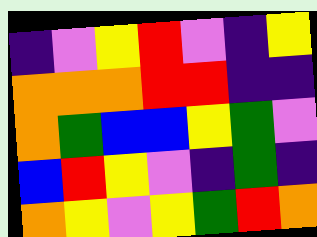[["indigo", "violet", "yellow", "red", "violet", "indigo", "yellow"], ["orange", "orange", "orange", "red", "red", "indigo", "indigo"], ["orange", "green", "blue", "blue", "yellow", "green", "violet"], ["blue", "red", "yellow", "violet", "indigo", "green", "indigo"], ["orange", "yellow", "violet", "yellow", "green", "red", "orange"]]